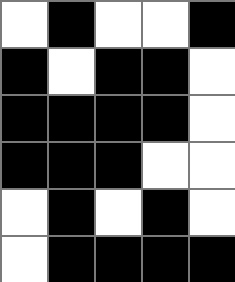[["white", "black", "white", "white", "black"], ["black", "white", "black", "black", "white"], ["black", "black", "black", "black", "white"], ["black", "black", "black", "white", "white"], ["white", "black", "white", "black", "white"], ["white", "black", "black", "black", "black"]]